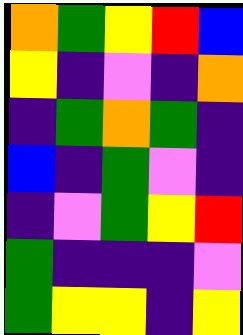[["orange", "green", "yellow", "red", "blue"], ["yellow", "indigo", "violet", "indigo", "orange"], ["indigo", "green", "orange", "green", "indigo"], ["blue", "indigo", "green", "violet", "indigo"], ["indigo", "violet", "green", "yellow", "red"], ["green", "indigo", "indigo", "indigo", "violet"], ["green", "yellow", "yellow", "indigo", "yellow"]]